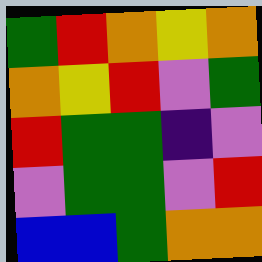[["green", "red", "orange", "yellow", "orange"], ["orange", "yellow", "red", "violet", "green"], ["red", "green", "green", "indigo", "violet"], ["violet", "green", "green", "violet", "red"], ["blue", "blue", "green", "orange", "orange"]]